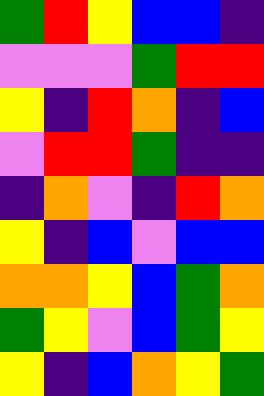[["green", "red", "yellow", "blue", "blue", "indigo"], ["violet", "violet", "violet", "green", "red", "red"], ["yellow", "indigo", "red", "orange", "indigo", "blue"], ["violet", "red", "red", "green", "indigo", "indigo"], ["indigo", "orange", "violet", "indigo", "red", "orange"], ["yellow", "indigo", "blue", "violet", "blue", "blue"], ["orange", "orange", "yellow", "blue", "green", "orange"], ["green", "yellow", "violet", "blue", "green", "yellow"], ["yellow", "indigo", "blue", "orange", "yellow", "green"]]